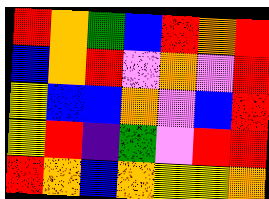[["red", "orange", "green", "blue", "red", "orange", "red"], ["blue", "orange", "red", "violet", "orange", "violet", "red"], ["yellow", "blue", "blue", "orange", "violet", "blue", "red"], ["yellow", "red", "indigo", "green", "violet", "red", "red"], ["red", "orange", "blue", "orange", "yellow", "yellow", "orange"]]